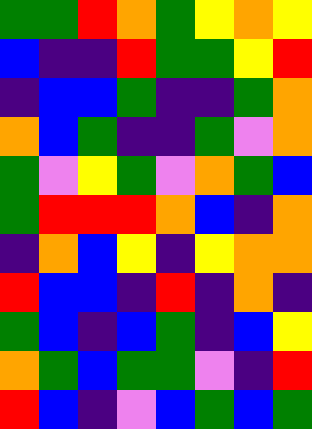[["green", "green", "red", "orange", "green", "yellow", "orange", "yellow"], ["blue", "indigo", "indigo", "red", "green", "green", "yellow", "red"], ["indigo", "blue", "blue", "green", "indigo", "indigo", "green", "orange"], ["orange", "blue", "green", "indigo", "indigo", "green", "violet", "orange"], ["green", "violet", "yellow", "green", "violet", "orange", "green", "blue"], ["green", "red", "red", "red", "orange", "blue", "indigo", "orange"], ["indigo", "orange", "blue", "yellow", "indigo", "yellow", "orange", "orange"], ["red", "blue", "blue", "indigo", "red", "indigo", "orange", "indigo"], ["green", "blue", "indigo", "blue", "green", "indigo", "blue", "yellow"], ["orange", "green", "blue", "green", "green", "violet", "indigo", "red"], ["red", "blue", "indigo", "violet", "blue", "green", "blue", "green"]]